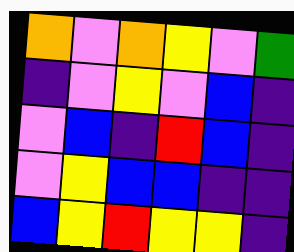[["orange", "violet", "orange", "yellow", "violet", "green"], ["indigo", "violet", "yellow", "violet", "blue", "indigo"], ["violet", "blue", "indigo", "red", "blue", "indigo"], ["violet", "yellow", "blue", "blue", "indigo", "indigo"], ["blue", "yellow", "red", "yellow", "yellow", "indigo"]]